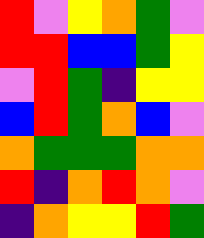[["red", "violet", "yellow", "orange", "green", "violet"], ["red", "red", "blue", "blue", "green", "yellow"], ["violet", "red", "green", "indigo", "yellow", "yellow"], ["blue", "red", "green", "orange", "blue", "violet"], ["orange", "green", "green", "green", "orange", "orange"], ["red", "indigo", "orange", "red", "orange", "violet"], ["indigo", "orange", "yellow", "yellow", "red", "green"]]